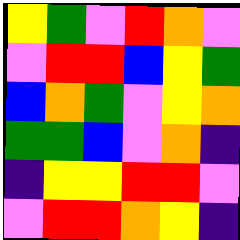[["yellow", "green", "violet", "red", "orange", "violet"], ["violet", "red", "red", "blue", "yellow", "green"], ["blue", "orange", "green", "violet", "yellow", "orange"], ["green", "green", "blue", "violet", "orange", "indigo"], ["indigo", "yellow", "yellow", "red", "red", "violet"], ["violet", "red", "red", "orange", "yellow", "indigo"]]